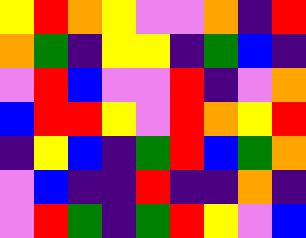[["yellow", "red", "orange", "yellow", "violet", "violet", "orange", "indigo", "red"], ["orange", "green", "indigo", "yellow", "yellow", "indigo", "green", "blue", "indigo"], ["violet", "red", "blue", "violet", "violet", "red", "indigo", "violet", "orange"], ["blue", "red", "red", "yellow", "violet", "red", "orange", "yellow", "red"], ["indigo", "yellow", "blue", "indigo", "green", "red", "blue", "green", "orange"], ["violet", "blue", "indigo", "indigo", "red", "indigo", "indigo", "orange", "indigo"], ["violet", "red", "green", "indigo", "green", "red", "yellow", "violet", "blue"]]